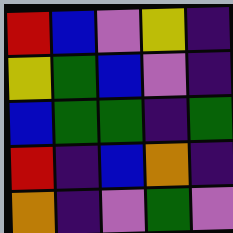[["red", "blue", "violet", "yellow", "indigo"], ["yellow", "green", "blue", "violet", "indigo"], ["blue", "green", "green", "indigo", "green"], ["red", "indigo", "blue", "orange", "indigo"], ["orange", "indigo", "violet", "green", "violet"]]